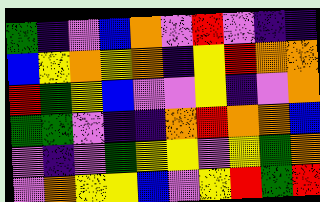[["green", "indigo", "violet", "blue", "orange", "violet", "red", "violet", "indigo", "indigo"], ["blue", "yellow", "orange", "yellow", "orange", "indigo", "yellow", "red", "orange", "orange"], ["red", "green", "yellow", "blue", "violet", "violet", "yellow", "indigo", "violet", "orange"], ["green", "green", "violet", "indigo", "indigo", "orange", "red", "orange", "orange", "blue"], ["violet", "indigo", "violet", "green", "yellow", "yellow", "violet", "yellow", "green", "orange"], ["violet", "orange", "yellow", "yellow", "blue", "violet", "yellow", "red", "green", "red"]]